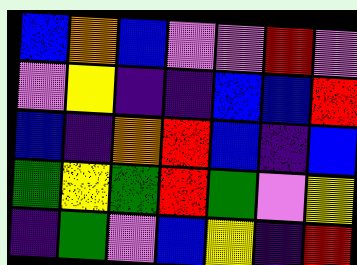[["blue", "orange", "blue", "violet", "violet", "red", "violet"], ["violet", "yellow", "indigo", "indigo", "blue", "blue", "red"], ["blue", "indigo", "orange", "red", "blue", "indigo", "blue"], ["green", "yellow", "green", "red", "green", "violet", "yellow"], ["indigo", "green", "violet", "blue", "yellow", "indigo", "red"]]